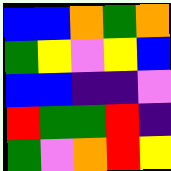[["blue", "blue", "orange", "green", "orange"], ["green", "yellow", "violet", "yellow", "blue"], ["blue", "blue", "indigo", "indigo", "violet"], ["red", "green", "green", "red", "indigo"], ["green", "violet", "orange", "red", "yellow"]]